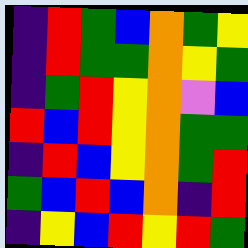[["indigo", "red", "green", "blue", "orange", "green", "yellow"], ["indigo", "red", "green", "green", "orange", "yellow", "green"], ["indigo", "green", "red", "yellow", "orange", "violet", "blue"], ["red", "blue", "red", "yellow", "orange", "green", "green"], ["indigo", "red", "blue", "yellow", "orange", "green", "red"], ["green", "blue", "red", "blue", "orange", "indigo", "red"], ["indigo", "yellow", "blue", "red", "yellow", "red", "green"]]